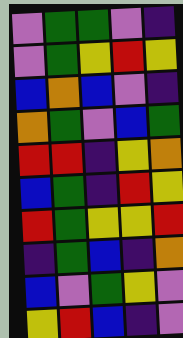[["violet", "green", "green", "violet", "indigo"], ["violet", "green", "yellow", "red", "yellow"], ["blue", "orange", "blue", "violet", "indigo"], ["orange", "green", "violet", "blue", "green"], ["red", "red", "indigo", "yellow", "orange"], ["blue", "green", "indigo", "red", "yellow"], ["red", "green", "yellow", "yellow", "red"], ["indigo", "green", "blue", "indigo", "orange"], ["blue", "violet", "green", "yellow", "violet"], ["yellow", "red", "blue", "indigo", "violet"]]